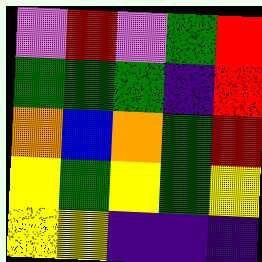[["violet", "red", "violet", "green", "red"], ["green", "green", "green", "indigo", "red"], ["orange", "blue", "orange", "green", "red"], ["yellow", "green", "yellow", "green", "yellow"], ["yellow", "yellow", "indigo", "indigo", "indigo"]]